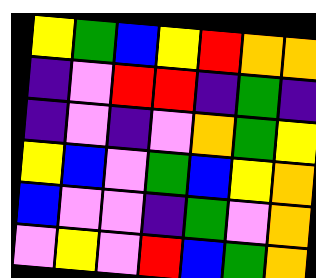[["yellow", "green", "blue", "yellow", "red", "orange", "orange"], ["indigo", "violet", "red", "red", "indigo", "green", "indigo"], ["indigo", "violet", "indigo", "violet", "orange", "green", "yellow"], ["yellow", "blue", "violet", "green", "blue", "yellow", "orange"], ["blue", "violet", "violet", "indigo", "green", "violet", "orange"], ["violet", "yellow", "violet", "red", "blue", "green", "orange"]]